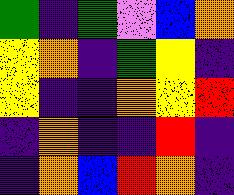[["green", "indigo", "green", "violet", "blue", "orange"], ["yellow", "orange", "indigo", "green", "yellow", "indigo"], ["yellow", "indigo", "indigo", "orange", "yellow", "red"], ["indigo", "orange", "indigo", "indigo", "red", "indigo"], ["indigo", "orange", "blue", "red", "orange", "indigo"]]